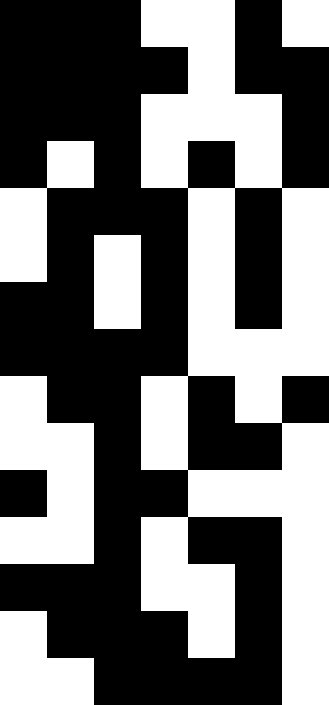[["black", "black", "black", "white", "white", "black", "white"], ["black", "black", "black", "black", "white", "black", "black"], ["black", "black", "black", "white", "white", "white", "black"], ["black", "white", "black", "white", "black", "white", "black"], ["white", "black", "black", "black", "white", "black", "white"], ["white", "black", "white", "black", "white", "black", "white"], ["black", "black", "white", "black", "white", "black", "white"], ["black", "black", "black", "black", "white", "white", "white"], ["white", "black", "black", "white", "black", "white", "black"], ["white", "white", "black", "white", "black", "black", "white"], ["black", "white", "black", "black", "white", "white", "white"], ["white", "white", "black", "white", "black", "black", "white"], ["black", "black", "black", "white", "white", "black", "white"], ["white", "black", "black", "black", "white", "black", "white"], ["white", "white", "black", "black", "black", "black", "white"]]